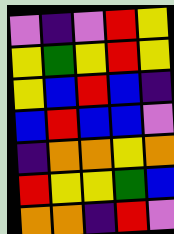[["violet", "indigo", "violet", "red", "yellow"], ["yellow", "green", "yellow", "red", "yellow"], ["yellow", "blue", "red", "blue", "indigo"], ["blue", "red", "blue", "blue", "violet"], ["indigo", "orange", "orange", "yellow", "orange"], ["red", "yellow", "yellow", "green", "blue"], ["orange", "orange", "indigo", "red", "violet"]]